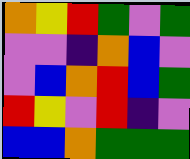[["orange", "yellow", "red", "green", "violet", "green"], ["violet", "violet", "indigo", "orange", "blue", "violet"], ["violet", "blue", "orange", "red", "blue", "green"], ["red", "yellow", "violet", "red", "indigo", "violet"], ["blue", "blue", "orange", "green", "green", "green"]]